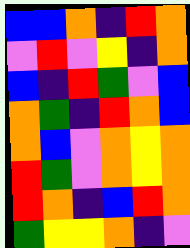[["blue", "blue", "orange", "indigo", "red", "orange"], ["violet", "red", "violet", "yellow", "indigo", "orange"], ["blue", "indigo", "red", "green", "violet", "blue"], ["orange", "green", "indigo", "red", "orange", "blue"], ["orange", "blue", "violet", "orange", "yellow", "orange"], ["red", "green", "violet", "orange", "yellow", "orange"], ["red", "orange", "indigo", "blue", "red", "orange"], ["green", "yellow", "yellow", "orange", "indigo", "violet"]]